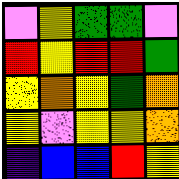[["violet", "yellow", "green", "green", "violet"], ["red", "yellow", "red", "red", "green"], ["yellow", "orange", "yellow", "green", "orange"], ["yellow", "violet", "yellow", "yellow", "orange"], ["indigo", "blue", "blue", "red", "yellow"]]